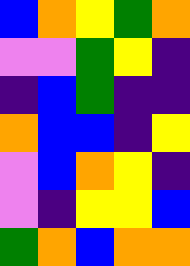[["blue", "orange", "yellow", "green", "orange"], ["violet", "violet", "green", "yellow", "indigo"], ["indigo", "blue", "green", "indigo", "indigo"], ["orange", "blue", "blue", "indigo", "yellow"], ["violet", "blue", "orange", "yellow", "indigo"], ["violet", "indigo", "yellow", "yellow", "blue"], ["green", "orange", "blue", "orange", "orange"]]